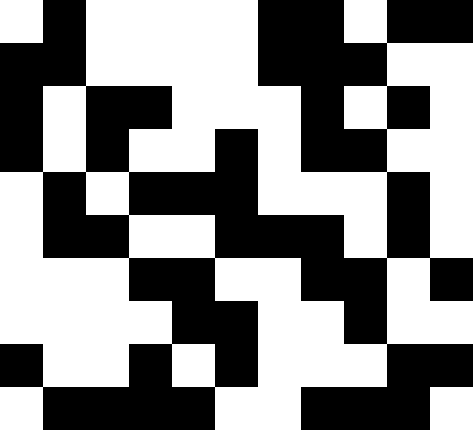[["white", "black", "white", "white", "white", "white", "black", "black", "white", "black", "black"], ["black", "black", "white", "white", "white", "white", "black", "black", "black", "white", "white"], ["black", "white", "black", "black", "white", "white", "white", "black", "white", "black", "white"], ["black", "white", "black", "white", "white", "black", "white", "black", "black", "white", "white"], ["white", "black", "white", "black", "black", "black", "white", "white", "white", "black", "white"], ["white", "black", "black", "white", "white", "black", "black", "black", "white", "black", "white"], ["white", "white", "white", "black", "black", "white", "white", "black", "black", "white", "black"], ["white", "white", "white", "white", "black", "black", "white", "white", "black", "white", "white"], ["black", "white", "white", "black", "white", "black", "white", "white", "white", "black", "black"], ["white", "black", "black", "black", "black", "white", "white", "black", "black", "black", "white"]]